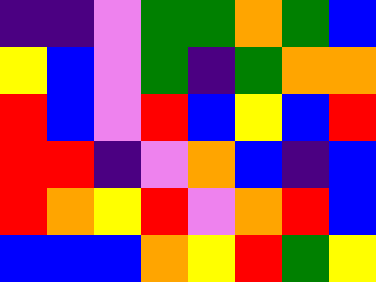[["indigo", "indigo", "violet", "green", "green", "orange", "green", "blue"], ["yellow", "blue", "violet", "green", "indigo", "green", "orange", "orange"], ["red", "blue", "violet", "red", "blue", "yellow", "blue", "red"], ["red", "red", "indigo", "violet", "orange", "blue", "indigo", "blue"], ["red", "orange", "yellow", "red", "violet", "orange", "red", "blue"], ["blue", "blue", "blue", "orange", "yellow", "red", "green", "yellow"]]